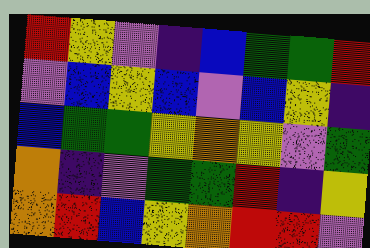[["red", "yellow", "violet", "indigo", "blue", "green", "green", "red"], ["violet", "blue", "yellow", "blue", "violet", "blue", "yellow", "indigo"], ["blue", "green", "green", "yellow", "orange", "yellow", "violet", "green"], ["orange", "indigo", "violet", "green", "green", "red", "indigo", "yellow"], ["orange", "red", "blue", "yellow", "orange", "red", "red", "violet"]]